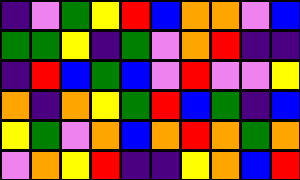[["indigo", "violet", "green", "yellow", "red", "blue", "orange", "orange", "violet", "blue"], ["green", "green", "yellow", "indigo", "green", "violet", "orange", "red", "indigo", "indigo"], ["indigo", "red", "blue", "green", "blue", "violet", "red", "violet", "violet", "yellow"], ["orange", "indigo", "orange", "yellow", "green", "red", "blue", "green", "indigo", "blue"], ["yellow", "green", "violet", "orange", "blue", "orange", "red", "orange", "green", "orange"], ["violet", "orange", "yellow", "red", "indigo", "indigo", "yellow", "orange", "blue", "red"]]